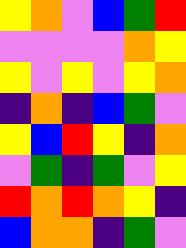[["yellow", "orange", "violet", "blue", "green", "red"], ["violet", "violet", "violet", "violet", "orange", "yellow"], ["yellow", "violet", "yellow", "violet", "yellow", "orange"], ["indigo", "orange", "indigo", "blue", "green", "violet"], ["yellow", "blue", "red", "yellow", "indigo", "orange"], ["violet", "green", "indigo", "green", "violet", "yellow"], ["red", "orange", "red", "orange", "yellow", "indigo"], ["blue", "orange", "orange", "indigo", "green", "violet"]]